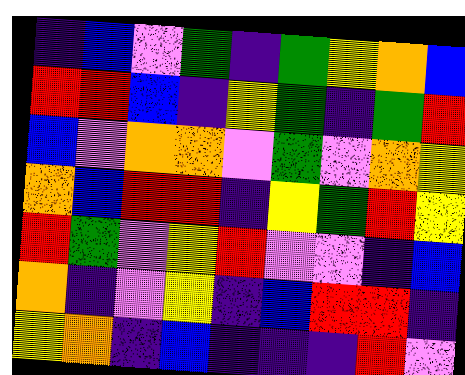[["indigo", "blue", "violet", "green", "indigo", "green", "yellow", "orange", "blue"], ["red", "red", "blue", "indigo", "yellow", "green", "indigo", "green", "red"], ["blue", "violet", "orange", "orange", "violet", "green", "violet", "orange", "yellow"], ["orange", "blue", "red", "red", "indigo", "yellow", "green", "red", "yellow"], ["red", "green", "violet", "yellow", "red", "violet", "violet", "indigo", "blue"], ["orange", "indigo", "violet", "yellow", "indigo", "blue", "red", "red", "indigo"], ["yellow", "orange", "indigo", "blue", "indigo", "indigo", "indigo", "red", "violet"]]